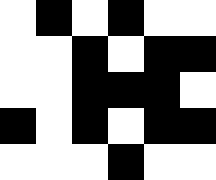[["white", "black", "white", "black", "white", "white"], ["white", "white", "black", "white", "black", "black"], ["white", "white", "black", "black", "black", "white"], ["black", "white", "black", "white", "black", "black"], ["white", "white", "white", "black", "white", "white"]]